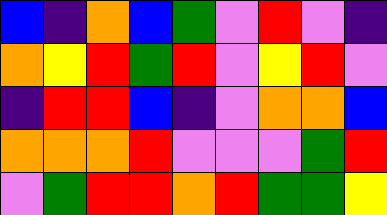[["blue", "indigo", "orange", "blue", "green", "violet", "red", "violet", "indigo"], ["orange", "yellow", "red", "green", "red", "violet", "yellow", "red", "violet"], ["indigo", "red", "red", "blue", "indigo", "violet", "orange", "orange", "blue"], ["orange", "orange", "orange", "red", "violet", "violet", "violet", "green", "red"], ["violet", "green", "red", "red", "orange", "red", "green", "green", "yellow"]]